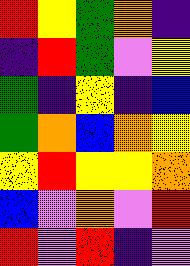[["red", "yellow", "green", "orange", "indigo"], ["indigo", "red", "green", "violet", "yellow"], ["green", "indigo", "yellow", "indigo", "blue"], ["green", "orange", "blue", "orange", "yellow"], ["yellow", "red", "yellow", "yellow", "orange"], ["blue", "violet", "orange", "violet", "red"], ["red", "violet", "red", "indigo", "violet"]]